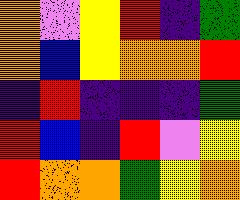[["orange", "violet", "yellow", "red", "indigo", "green"], ["orange", "blue", "yellow", "orange", "orange", "red"], ["indigo", "red", "indigo", "indigo", "indigo", "green"], ["red", "blue", "indigo", "red", "violet", "yellow"], ["red", "orange", "orange", "green", "yellow", "orange"]]